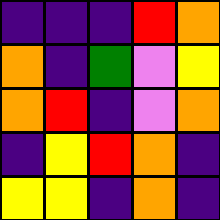[["indigo", "indigo", "indigo", "red", "orange"], ["orange", "indigo", "green", "violet", "yellow"], ["orange", "red", "indigo", "violet", "orange"], ["indigo", "yellow", "red", "orange", "indigo"], ["yellow", "yellow", "indigo", "orange", "indigo"]]